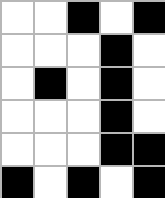[["white", "white", "black", "white", "black"], ["white", "white", "white", "black", "white"], ["white", "black", "white", "black", "white"], ["white", "white", "white", "black", "white"], ["white", "white", "white", "black", "black"], ["black", "white", "black", "white", "black"]]